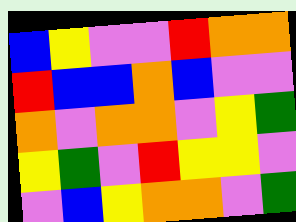[["blue", "yellow", "violet", "violet", "red", "orange", "orange"], ["red", "blue", "blue", "orange", "blue", "violet", "violet"], ["orange", "violet", "orange", "orange", "violet", "yellow", "green"], ["yellow", "green", "violet", "red", "yellow", "yellow", "violet"], ["violet", "blue", "yellow", "orange", "orange", "violet", "green"]]